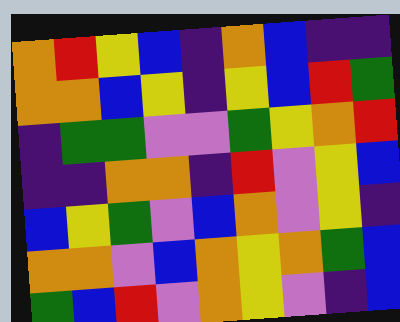[["orange", "red", "yellow", "blue", "indigo", "orange", "blue", "indigo", "indigo"], ["orange", "orange", "blue", "yellow", "indigo", "yellow", "blue", "red", "green"], ["indigo", "green", "green", "violet", "violet", "green", "yellow", "orange", "red"], ["indigo", "indigo", "orange", "orange", "indigo", "red", "violet", "yellow", "blue"], ["blue", "yellow", "green", "violet", "blue", "orange", "violet", "yellow", "indigo"], ["orange", "orange", "violet", "blue", "orange", "yellow", "orange", "green", "blue"], ["green", "blue", "red", "violet", "orange", "yellow", "violet", "indigo", "blue"]]